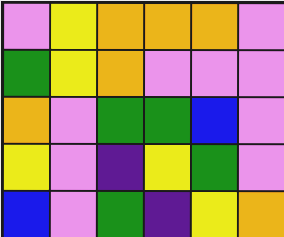[["violet", "yellow", "orange", "orange", "orange", "violet"], ["green", "yellow", "orange", "violet", "violet", "violet"], ["orange", "violet", "green", "green", "blue", "violet"], ["yellow", "violet", "indigo", "yellow", "green", "violet"], ["blue", "violet", "green", "indigo", "yellow", "orange"]]